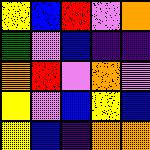[["yellow", "blue", "red", "violet", "orange"], ["green", "violet", "blue", "indigo", "indigo"], ["orange", "red", "violet", "orange", "violet"], ["yellow", "violet", "blue", "yellow", "blue"], ["yellow", "blue", "indigo", "orange", "orange"]]